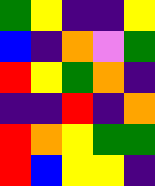[["green", "yellow", "indigo", "indigo", "yellow"], ["blue", "indigo", "orange", "violet", "green"], ["red", "yellow", "green", "orange", "indigo"], ["indigo", "indigo", "red", "indigo", "orange"], ["red", "orange", "yellow", "green", "green"], ["red", "blue", "yellow", "yellow", "indigo"]]